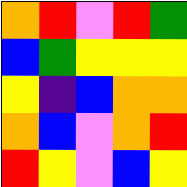[["orange", "red", "violet", "red", "green"], ["blue", "green", "yellow", "yellow", "yellow"], ["yellow", "indigo", "blue", "orange", "orange"], ["orange", "blue", "violet", "orange", "red"], ["red", "yellow", "violet", "blue", "yellow"]]